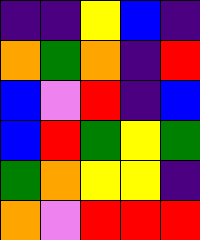[["indigo", "indigo", "yellow", "blue", "indigo"], ["orange", "green", "orange", "indigo", "red"], ["blue", "violet", "red", "indigo", "blue"], ["blue", "red", "green", "yellow", "green"], ["green", "orange", "yellow", "yellow", "indigo"], ["orange", "violet", "red", "red", "red"]]